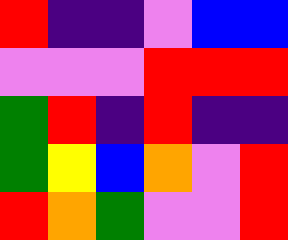[["red", "indigo", "indigo", "violet", "blue", "blue"], ["violet", "violet", "violet", "red", "red", "red"], ["green", "red", "indigo", "red", "indigo", "indigo"], ["green", "yellow", "blue", "orange", "violet", "red"], ["red", "orange", "green", "violet", "violet", "red"]]